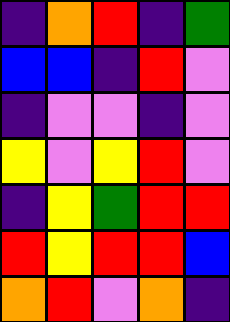[["indigo", "orange", "red", "indigo", "green"], ["blue", "blue", "indigo", "red", "violet"], ["indigo", "violet", "violet", "indigo", "violet"], ["yellow", "violet", "yellow", "red", "violet"], ["indigo", "yellow", "green", "red", "red"], ["red", "yellow", "red", "red", "blue"], ["orange", "red", "violet", "orange", "indigo"]]